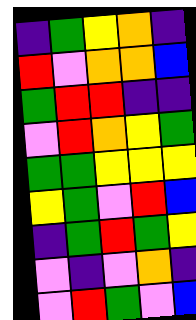[["indigo", "green", "yellow", "orange", "indigo"], ["red", "violet", "orange", "orange", "blue"], ["green", "red", "red", "indigo", "indigo"], ["violet", "red", "orange", "yellow", "green"], ["green", "green", "yellow", "yellow", "yellow"], ["yellow", "green", "violet", "red", "blue"], ["indigo", "green", "red", "green", "yellow"], ["violet", "indigo", "violet", "orange", "indigo"], ["violet", "red", "green", "violet", "blue"]]